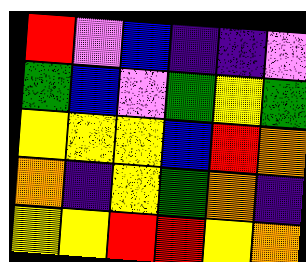[["red", "violet", "blue", "indigo", "indigo", "violet"], ["green", "blue", "violet", "green", "yellow", "green"], ["yellow", "yellow", "yellow", "blue", "red", "orange"], ["orange", "indigo", "yellow", "green", "orange", "indigo"], ["yellow", "yellow", "red", "red", "yellow", "orange"]]